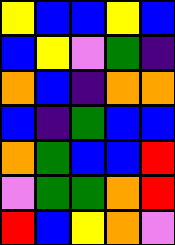[["yellow", "blue", "blue", "yellow", "blue"], ["blue", "yellow", "violet", "green", "indigo"], ["orange", "blue", "indigo", "orange", "orange"], ["blue", "indigo", "green", "blue", "blue"], ["orange", "green", "blue", "blue", "red"], ["violet", "green", "green", "orange", "red"], ["red", "blue", "yellow", "orange", "violet"]]